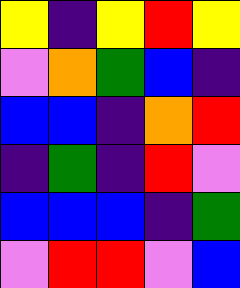[["yellow", "indigo", "yellow", "red", "yellow"], ["violet", "orange", "green", "blue", "indigo"], ["blue", "blue", "indigo", "orange", "red"], ["indigo", "green", "indigo", "red", "violet"], ["blue", "blue", "blue", "indigo", "green"], ["violet", "red", "red", "violet", "blue"]]